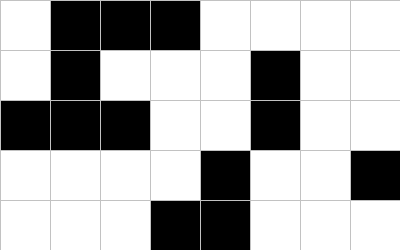[["white", "black", "black", "black", "white", "white", "white", "white"], ["white", "black", "white", "white", "white", "black", "white", "white"], ["black", "black", "black", "white", "white", "black", "white", "white"], ["white", "white", "white", "white", "black", "white", "white", "black"], ["white", "white", "white", "black", "black", "white", "white", "white"]]